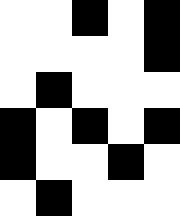[["white", "white", "black", "white", "black"], ["white", "white", "white", "white", "black"], ["white", "black", "white", "white", "white"], ["black", "white", "black", "white", "black"], ["black", "white", "white", "black", "white"], ["white", "black", "white", "white", "white"]]